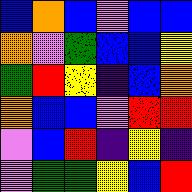[["blue", "orange", "blue", "violet", "blue", "blue"], ["orange", "violet", "green", "blue", "blue", "yellow"], ["green", "red", "yellow", "indigo", "blue", "orange"], ["orange", "blue", "blue", "violet", "red", "red"], ["violet", "blue", "red", "indigo", "yellow", "indigo"], ["violet", "green", "green", "yellow", "blue", "red"]]